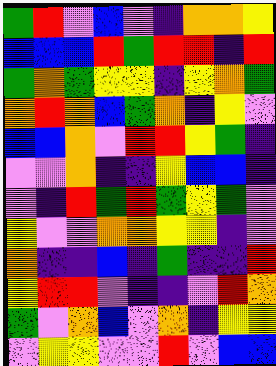[["green", "red", "violet", "blue", "violet", "indigo", "orange", "orange", "yellow"], ["blue", "blue", "blue", "red", "green", "red", "red", "indigo", "red"], ["green", "orange", "green", "yellow", "yellow", "indigo", "yellow", "orange", "green"], ["orange", "red", "orange", "blue", "green", "orange", "indigo", "yellow", "violet"], ["blue", "blue", "orange", "violet", "red", "red", "yellow", "green", "indigo"], ["violet", "violet", "orange", "indigo", "indigo", "yellow", "blue", "blue", "indigo"], ["violet", "indigo", "red", "green", "red", "green", "yellow", "green", "violet"], ["yellow", "violet", "violet", "orange", "orange", "yellow", "yellow", "indigo", "violet"], ["orange", "indigo", "indigo", "blue", "indigo", "green", "indigo", "indigo", "red"], ["yellow", "red", "red", "violet", "indigo", "indigo", "violet", "red", "orange"], ["green", "violet", "orange", "blue", "violet", "orange", "indigo", "yellow", "yellow"], ["violet", "yellow", "yellow", "violet", "violet", "red", "violet", "blue", "blue"]]